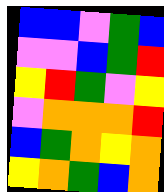[["blue", "blue", "violet", "green", "blue"], ["violet", "violet", "blue", "green", "red"], ["yellow", "red", "green", "violet", "yellow"], ["violet", "orange", "orange", "orange", "red"], ["blue", "green", "orange", "yellow", "orange"], ["yellow", "orange", "green", "blue", "orange"]]